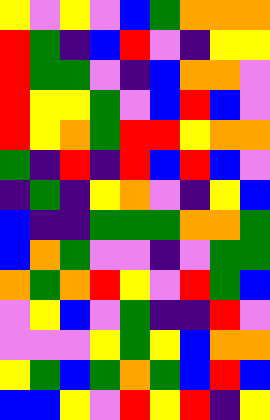[["yellow", "violet", "yellow", "violet", "blue", "green", "orange", "orange", "orange"], ["red", "green", "indigo", "blue", "red", "violet", "indigo", "yellow", "yellow"], ["red", "green", "green", "violet", "indigo", "blue", "orange", "orange", "violet"], ["red", "yellow", "yellow", "green", "violet", "blue", "red", "blue", "violet"], ["red", "yellow", "orange", "green", "red", "red", "yellow", "orange", "orange"], ["green", "indigo", "red", "indigo", "red", "blue", "red", "blue", "violet"], ["indigo", "green", "indigo", "yellow", "orange", "violet", "indigo", "yellow", "blue"], ["blue", "indigo", "indigo", "green", "green", "green", "orange", "orange", "green"], ["blue", "orange", "green", "violet", "violet", "indigo", "violet", "green", "green"], ["orange", "green", "orange", "red", "yellow", "violet", "red", "green", "blue"], ["violet", "yellow", "blue", "violet", "green", "indigo", "indigo", "red", "violet"], ["violet", "violet", "violet", "yellow", "green", "yellow", "blue", "orange", "orange"], ["yellow", "green", "blue", "green", "orange", "green", "blue", "red", "blue"], ["blue", "blue", "yellow", "violet", "red", "yellow", "red", "indigo", "yellow"]]